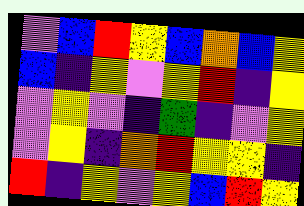[["violet", "blue", "red", "yellow", "blue", "orange", "blue", "yellow"], ["blue", "indigo", "yellow", "violet", "yellow", "red", "indigo", "yellow"], ["violet", "yellow", "violet", "indigo", "green", "indigo", "violet", "yellow"], ["violet", "yellow", "indigo", "orange", "red", "yellow", "yellow", "indigo"], ["red", "indigo", "yellow", "violet", "yellow", "blue", "red", "yellow"]]